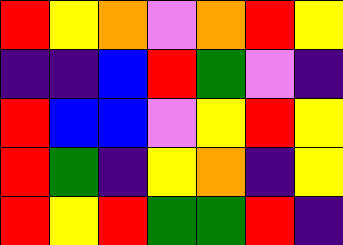[["red", "yellow", "orange", "violet", "orange", "red", "yellow"], ["indigo", "indigo", "blue", "red", "green", "violet", "indigo"], ["red", "blue", "blue", "violet", "yellow", "red", "yellow"], ["red", "green", "indigo", "yellow", "orange", "indigo", "yellow"], ["red", "yellow", "red", "green", "green", "red", "indigo"]]